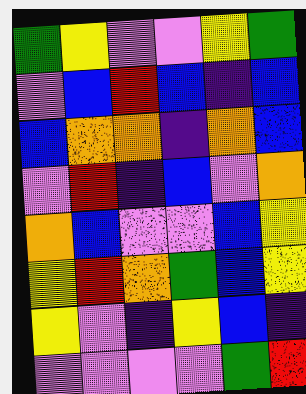[["green", "yellow", "violet", "violet", "yellow", "green"], ["violet", "blue", "red", "blue", "indigo", "blue"], ["blue", "orange", "orange", "indigo", "orange", "blue"], ["violet", "red", "indigo", "blue", "violet", "orange"], ["orange", "blue", "violet", "violet", "blue", "yellow"], ["yellow", "red", "orange", "green", "blue", "yellow"], ["yellow", "violet", "indigo", "yellow", "blue", "indigo"], ["violet", "violet", "violet", "violet", "green", "red"]]